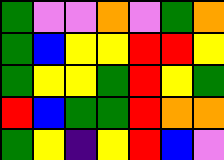[["green", "violet", "violet", "orange", "violet", "green", "orange"], ["green", "blue", "yellow", "yellow", "red", "red", "yellow"], ["green", "yellow", "yellow", "green", "red", "yellow", "green"], ["red", "blue", "green", "green", "red", "orange", "orange"], ["green", "yellow", "indigo", "yellow", "red", "blue", "violet"]]